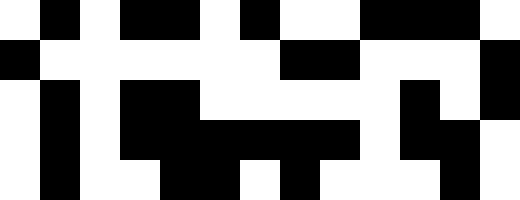[["white", "black", "white", "black", "black", "white", "black", "white", "white", "black", "black", "black", "white"], ["black", "white", "white", "white", "white", "white", "white", "black", "black", "white", "white", "white", "black"], ["white", "black", "white", "black", "black", "white", "white", "white", "white", "white", "black", "white", "black"], ["white", "black", "white", "black", "black", "black", "black", "black", "black", "white", "black", "black", "white"], ["white", "black", "white", "white", "black", "black", "white", "black", "white", "white", "white", "black", "white"]]